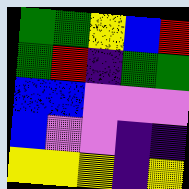[["green", "green", "yellow", "blue", "red"], ["green", "red", "indigo", "green", "green"], ["blue", "blue", "violet", "violet", "violet"], ["blue", "violet", "violet", "indigo", "indigo"], ["yellow", "yellow", "yellow", "indigo", "yellow"]]